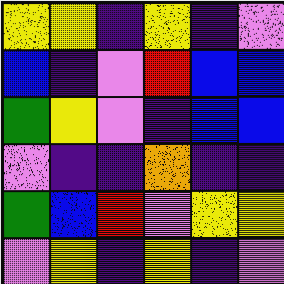[["yellow", "yellow", "indigo", "yellow", "indigo", "violet"], ["blue", "indigo", "violet", "red", "blue", "blue"], ["green", "yellow", "violet", "indigo", "blue", "blue"], ["violet", "indigo", "indigo", "orange", "indigo", "indigo"], ["green", "blue", "red", "violet", "yellow", "yellow"], ["violet", "yellow", "indigo", "yellow", "indigo", "violet"]]